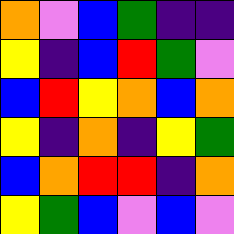[["orange", "violet", "blue", "green", "indigo", "indigo"], ["yellow", "indigo", "blue", "red", "green", "violet"], ["blue", "red", "yellow", "orange", "blue", "orange"], ["yellow", "indigo", "orange", "indigo", "yellow", "green"], ["blue", "orange", "red", "red", "indigo", "orange"], ["yellow", "green", "blue", "violet", "blue", "violet"]]